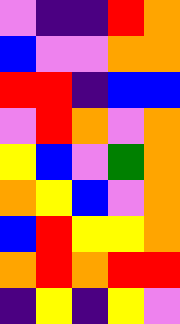[["violet", "indigo", "indigo", "red", "orange"], ["blue", "violet", "violet", "orange", "orange"], ["red", "red", "indigo", "blue", "blue"], ["violet", "red", "orange", "violet", "orange"], ["yellow", "blue", "violet", "green", "orange"], ["orange", "yellow", "blue", "violet", "orange"], ["blue", "red", "yellow", "yellow", "orange"], ["orange", "red", "orange", "red", "red"], ["indigo", "yellow", "indigo", "yellow", "violet"]]